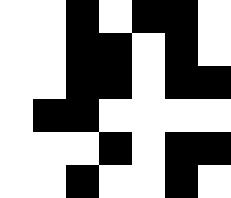[["white", "white", "black", "white", "black", "black", "white"], ["white", "white", "black", "black", "white", "black", "white"], ["white", "white", "black", "black", "white", "black", "black"], ["white", "black", "black", "white", "white", "white", "white"], ["white", "white", "white", "black", "white", "black", "black"], ["white", "white", "black", "white", "white", "black", "white"]]